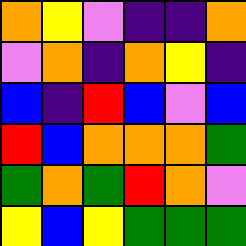[["orange", "yellow", "violet", "indigo", "indigo", "orange"], ["violet", "orange", "indigo", "orange", "yellow", "indigo"], ["blue", "indigo", "red", "blue", "violet", "blue"], ["red", "blue", "orange", "orange", "orange", "green"], ["green", "orange", "green", "red", "orange", "violet"], ["yellow", "blue", "yellow", "green", "green", "green"]]